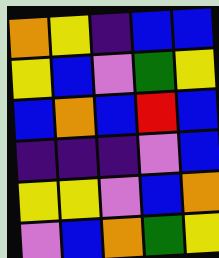[["orange", "yellow", "indigo", "blue", "blue"], ["yellow", "blue", "violet", "green", "yellow"], ["blue", "orange", "blue", "red", "blue"], ["indigo", "indigo", "indigo", "violet", "blue"], ["yellow", "yellow", "violet", "blue", "orange"], ["violet", "blue", "orange", "green", "yellow"]]